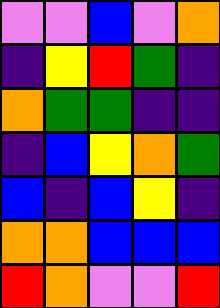[["violet", "violet", "blue", "violet", "orange"], ["indigo", "yellow", "red", "green", "indigo"], ["orange", "green", "green", "indigo", "indigo"], ["indigo", "blue", "yellow", "orange", "green"], ["blue", "indigo", "blue", "yellow", "indigo"], ["orange", "orange", "blue", "blue", "blue"], ["red", "orange", "violet", "violet", "red"]]